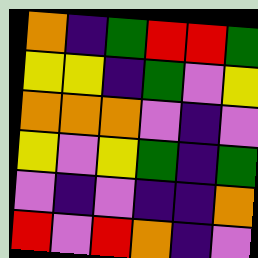[["orange", "indigo", "green", "red", "red", "green"], ["yellow", "yellow", "indigo", "green", "violet", "yellow"], ["orange", "orange", "orange", "violet", "indigo", "violet"], ["yellow", "violet", "yellow", "green", "indigo", "green"], ["violet", "indigo", "violet", "indigo", "indigo", "orange"], ["red", "violet", "red", "orange", "indigo", "violet"]]